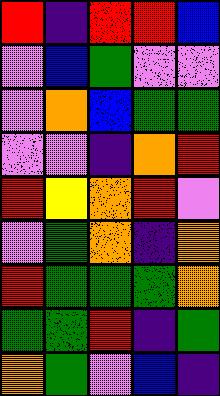[["red", "indigo", "red", "red", "blue"], ["violet", "blue", "green", "violet", "violet"], ["violet", "orange", "blue", "green", "green"], ["violet", "violet", "indigo", "orange", "red"], ["red", "yellow", "orange", "red", "violet"], ["violet", "green", "orange", "indigo", "orange"], ["red", "green", "green", "green", "orange"], ["green", "green", "red", "indigo", "green"], ["orange", "green", "violet", "blue", "indigo"]]